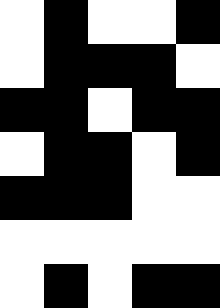[["white", "black", "white", "white", "black"], ["white", "black", "black", "black", "white"], ["black", "black", "white", "black", "black"], ["white", "black", "black", "white", "black"], ["black", "black", "black", "white", "white"], ["white", "white", "white", "white", "white"], ["white", "black", "white", "black", "black"]]